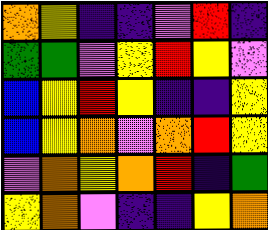[["orange", "yellow", "indigo", "indigo", "violet", "red", "indigo"], ["green", "green", "violet", "yellow", "red", "yellow", "violet"], ["blue", "yellow", "red", "yellow", "indigo", "indigo", "yellow"], ["blue", "yellow", "orange", "violet", "orange", "red", "yellow"], ["violet", "orange", "yellow", "orange", "red", "indigo", "green"], ["yellow", "orange", "violet", "indigo", "indigo", "yellow", "orange"]]